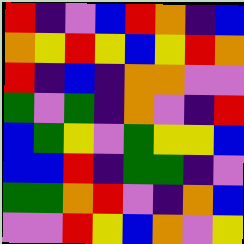[["red", "indigo", "violet", "blue", "red", "orange", "indigo", "blue"], ["orange", "yellow", "red", "yellow", "blue", "yellow", "red", "orange"], ["red", "indigo", "blue", "indigo", "orange", "orange", "violet", "violet"], ["green", "violet", "green", "indigo", "orange", "violet", "indigo", "red"], ["blue", "green", "yellow", "violet", "green", "yellow", "yellow", "blue"], ["blue", "blue", "red", "indigo", "green", "green", "indigo", "violet"], ["green", "green", "orange", "red", "violet", "indigo", "orange", "blue"], ["violet", "violet", "red", "yellow", "blue", "orange", "violet", "yellow"]]